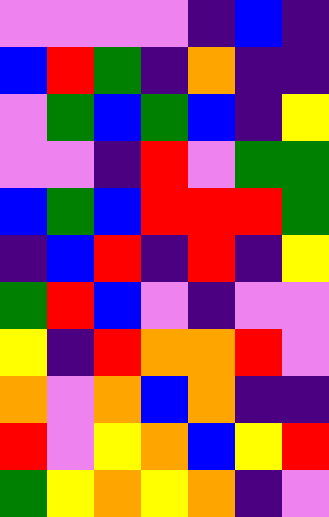[["violet", "violet", "violet", "violet", "indigo", "blue", "indigo"], ["blue", "red", "green", "indigo", "orange", "indigo", "indigo"], ["violet", "green", "blue", "green", "blue", "indigo", "yellow"], ["violet", "violet", "indigo", "red", "violet", "green", "green"], ["blue", "green", "blue", "red", "red", "red", "green"], ["indigo", "blue", "red", "indigo", "red", "indigo", "yellow"], ["green", "red", "blue", "violet", "indigo", "violet", "violet"], ["yellow", "indigo", "red", "orange", "orange", "red", "violet"], ["orange", "violet", "orange", "blue", "orange", "indigo", "indigo"], ["red", "violet", "yellow", "orange", "blue", "yellow", "red"], ["green", "yellow", "orange", "yellow", "orange", "indigo", "violet"]]